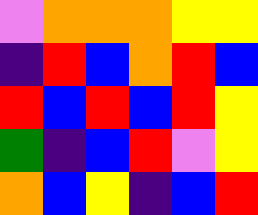[["violet", "orange", "orange", "orange", "yellow", "yellow"], ["indigo", "red", "blue", "orange", "red", "blue"], ["red", "blue", "red", "blue", "red", "yellow"], ["green", "indigo", "blue", "red", "violet", "yellow"], ["orange", "blue", "yellow", "indigo", "blue", "red"]]